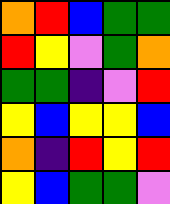[["orange", "red", "blue", "green", "green"], ["red", "yellow", "violet", "green", "orange"], ["green", "green", "indigo", "violet", "red"], ["yellow", "blue", "yellow", "yellow", "blue"], ["orange", "indigo", "red", "yellow", "red"], ["yellow", "blue", "green", "green", "violet"]]